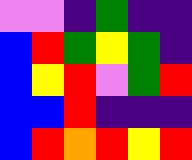[["violet", "violet", "indigo", "green", "indigo", "indigo"], ["blue", "red", "green", "yellow", "green", "indigo"], ["blue", "yellow", "red", "violet", "green", "red"], ["blue", "blue", "red", "indigo", "indigo", "indigo"], ["blue", "red", "orange", "red", "yellow", "red"]]